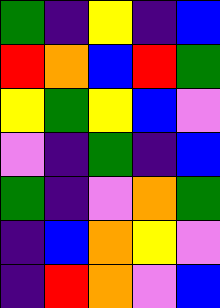[["green", "indigo", "yellow", "indigo", "blue"], ["red", "orange", "blue", "red", "green"], ["yellow", "green", "yellow", "blue", "violet"], ["violet", "indigo", "green", "indigo", "blue"], ["green", "indigo", "violet", "orange", "green"], ["indigo", "blue", "orange", "yellow", "violet"], ["indigo", "red", "orange", "violet", "blue"]]